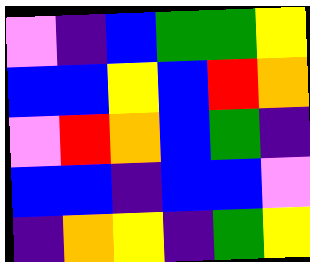[["violet", "indigo", "blue", "green", "green", "yellow"], ["blue", "blue", "yellow", "blue", "red", "orange"], ["violet", "red", "orange", "blue", "green", "indigo"], ["blue", "blue", "indigo", "blue", "blue", "violet"], ["indigo", "orange", "yellow", "indigo", "green", "yellow"]]